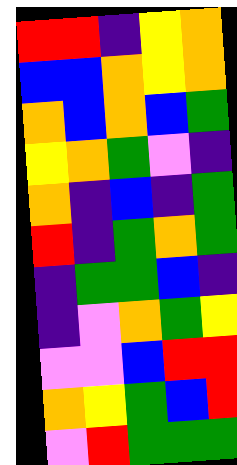[["red", "red", "indigo", "yellow", "orange"], ["blue", "blue", "orange", "yellow", "orange"], ["orange", "blue", "orange", "blue", "green"], ["yellow", "orange", "green", "violet", "indigo"], ["orange", "indigo", "blue", "indigo", "green"], ["red", "indigo", "green", "orange", "green"], ["indigo", "green", "green", "blue", "indigo"], ["indigo", "violet", "orange", "green", "yellow"], ["violet", "violet", "blue", "red", "red"], ["orange", "yellow", "green", "blue", "red"], ["violet", "red", "green", "green", "green"]]